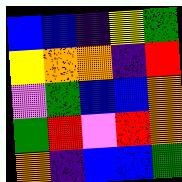[["blue", "blue", "indigo", "yellow", "green"], ["yellow", "orange", "orange", "indigo", "red"], ["violet", "green", "blue", "blue", "orange"], ["green", "red", "violet", "red", "orange"], ["orange", "indigo", "blue", "blue", "green"]]